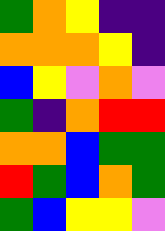[["green", "orange", "yellow", "indigo", "indigo"], ["orange", "orange", "orange", "yellow", "indigo"], ["blue", "yellow", "violet", "orange", "violet"], ["green", "indigo", "orange", "red", "red"], ["orange", "orange", "blue", "green", "green"], ["red", "green", "blue", "orange", "green"], ["green", "blue", "yellow", "yellow", "violet"]]